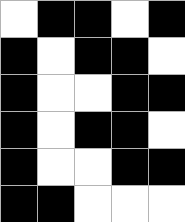[["white", "black", "black", "white", "black"], ["black", "white", "black", "black", "white"], ["black", "white", "white", "black", "black"], ["black", "white", "black", "black", "white"], ["black", "white", "white", "black", "black"], ["black", "black", "white", "white", "white"]]